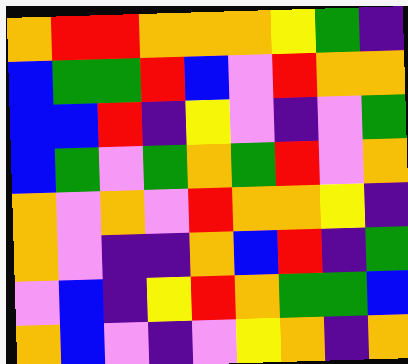[["orange", "red", "red", "orange", "orange", "orange", "yellow", "green", "indigo"], ["blue", "green", "green", "red", "blue", "violet", "red", "orange", "orange"], ["blue", "blue", "red", "indigo", "yellow", "violet", "indigo", "violet", "green"], ["blue", "green", "violet", "green", "orange", "green", "red", "violet", "orange"], ["orange", "violet", "orange", "violet", "red", "orange", "orange", "yellow", "indigo"], ["orange", "violet", "indigo", "indigo", "orange", "blue", "red", "indigo", "green"], ["violet", "blue", "indigo", "yellow", "red", "orange", "green", "green", "blue"], ["orange", "blue", "violet", "indigo", "violet", "yellow", "orange", "indigo", "orange"]]